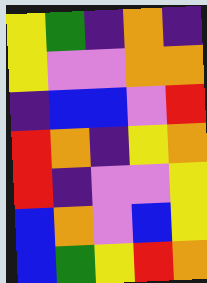[["yellow", "green", "indigo", "orange", "indigo"], ["yellow", "violet", "violet", "orange", "orange"], ["indigo", "blue", "blue", "violet", "red"], ["red", "orange", "indigo", "yellow", "orange"], ["red", "indigo", "violet", "violet", "yellow"], ["blue", "orange", "violet", "blue", "yellow"], ["blue", "green", "yellow", "red", "orange"]]